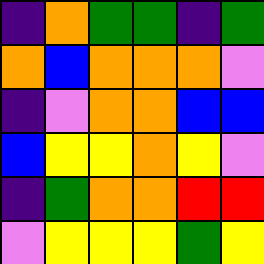[["indigo", "orange", "green", "green", "indigo", "green"], ["orange", "blue", "orange", "orange", "orange", "violet"], ["indigo", "violet", "orange", "orange", "blue", "blue"], ["blue", "yellow", "yellow", "orange", "yellow", "violet"], ["indigo", "green", "orange", "orange", "red", "red"], ["violet", "yellow", "yellow", "yellow", "green", "yellow"]]